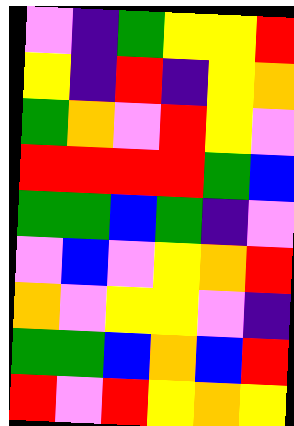[["violet", "indigo", "green", "yellow", "yellow", "red"], ["yellow", "indigo", "red", "indigo", "yellow", "orange"], ["green", "orange", "violet", "red", "yellow", "violet"], ["red", "red", "red", "red", "green", "blue"], ["green", "green", "blue", "green", "indigo", "violet"], ["violet", "blue", "violet", "yellow", "orange", "red"], ["orange", "violet", "yellow", "yellow", "violet", "indigo"], ["green", "green", "blue", "orange", "blue", "red"], ["red", "violet", "red", "yellow", "orange", "yellow"]]